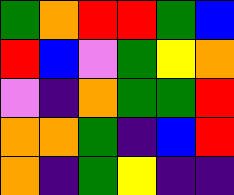[["green", "orange", "red", "red", "green", "blue"], ["red", "blue", "violet", "green", "yellow", "orange"], ["violet", "indigo", "orange", "green", "green", "red"], ["orange", "orange", "green", "indigo", "blue", "red"], ["orange", "indigo", "green", "yellow", "indigo", "indigo"]]